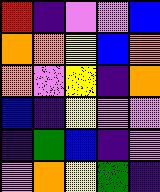[["red", "indigo", "violet", "violet", "blue"], ["orange", "orange", "yellow", "blue", "orange"], ["orange", "violet", "yellow", "indigo", "orange"], ["blue", "indigo", "yellow", "violet", "violet"], ["indigo", "green", "blue", "indigo", "violet"], ["violet", "orange", "yellow", "green", "indigo"]]